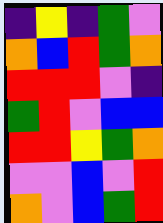[["indigo", "yellow", "indigo", "green", "violet"], ["orange", "blue", "red", "green", "orange"], ["red", "red", "red", "violet", "indigo"], ["green", "red", "violet", "blue", "blue"], ["red", "red", "yellow", "green", "orange"], ["violet", "violet", "blue", "violet", "red"], ["orange", "violet", "blue", "green", "red"]]